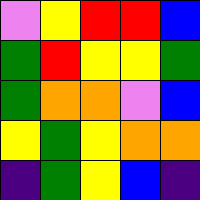[["violet", "yellow", "red", "red", "blue"], ["green", "red", "yellow", "yellow", "green"], ["green", "orange", "orange", "violet", "blue"], ["yellow", "green", "yellow", "orange", "orange"], ["indigo", "green", "yellow", "blue", "indigo"]]